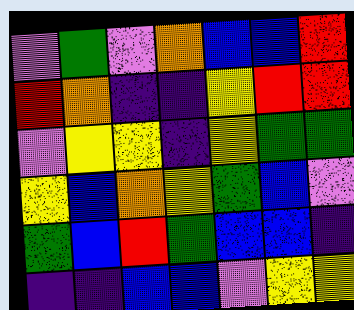[["violet", "green", "violet", "orange", "blue", "blue", "red"], ["red", "orange", "indigo", "indigo", "yellow", "red", "red"], ["violet", "yellow", "yellow", "indigo", "yellow", "green", "green"], ["yellow", "blue", "orange", "yellow", "green", "blue", "violet"], ["green", "blue", "red", "green", "blue", "blue", "indigo"], ["indigo", "indigo", "blue", "blue", "violet", "yellow", "yellow"]]